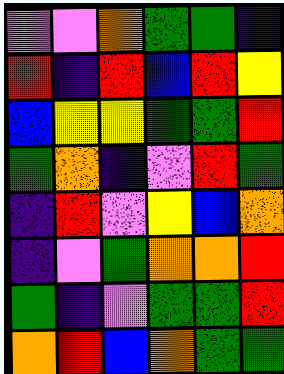[["violet", "violet", "orange", "green", "green", "indigo"], ["red", "indigo", "red", "blue", "red", "yellow"], ["blue", "yellow", "yellow", "green", "green", "red"], ["green", "orange", "indigo", "violet", "red", "green"], ["indigo", "red", "violet", "yellow", "blue", "orange"], ["indigo", "violet", "green", "orange", "orange", "red"], ["green", "indigo", "violet", "green", "green", "red"], ["orange", "red", "blue", "orange", "green", "green"]]